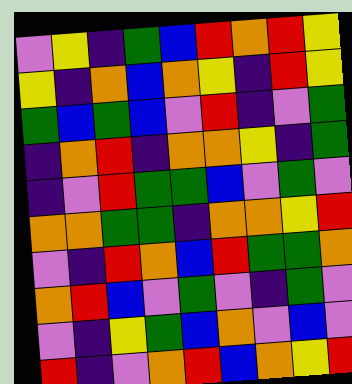[["violet", "yellow", "indigo", "green", "blue", "red", "orange", "red", "yellow"], ["yellow", "indigo", "orange", "blue", "orange", "yellow", "indigo", "red", "yellow"], ["green", "blue", "green", "blue", "violet", "red", "indigo", "violet", "green"], ["indigo", "orange", "red", "indigo", "orange", "orange", "yellow", "indigo", "green"], ["indigo", "violet", "red", "green", "green", "blue", "violet", "green", "violet"], ["orange", "orange", "green", "green", "indigo", "orange", "orange", "yellow", "red"], ["violet", "indigo", "red", "orange", "blue", "red", "green", "green", "orange"], ["orange", "red", "blue", "violet", "green", "violet", "indigo", "green", "violet"], ["violet", "indigo", "yellow", "green", "blue", "orange", "violet", "blue", "violet"], ["red", "indigo", "violet", "orange", "red", "blue", "orange", "yellow", "red"]]